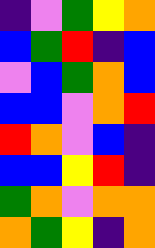[["indigo", "violet", "green", "yellow", "orange"], ["blue", "green", "red", "indigo", "blue"], ["violet", "blue", "green", "orange", "blue"], ["blue", "blue", "violet", "orange", "red"], ["red", "orange", "violet", "blue", "indigo"], ["blue", "blue", "yellow", "red", "indigo"], ["green", "orange", "violet", "orange", "orange"], ["orange", "green", "yellow", "indigo", "orange"]]